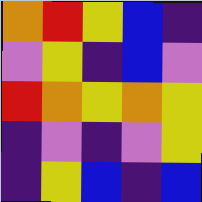[["orange", "red", "yellow", "blue", "indigo"], ["violet", "yellow", "indigo", "blue", "violet"], ["red", "orange", "yellow", "orange", "yellow"], ["indigo", "violet", "indigo", "violet", "yellow"], ["indigo", "yellow", "blue", "indigo", "blue"]]